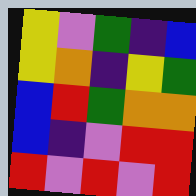[["yellow", "violet", "green", "indigo", "blue"], ["yellow", "orange", "indigo", "yellow", "green"], ["blue", "red", "green", "orange", "orange"], ["blue", "indigo", "violet", "red", "red"], ["red", "violet", "red", "violet", "red"]]